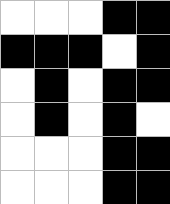[["white", "white", "white", "black", "black"], ["black", "black", "black", "white", "black"], ["white", "black", "white", "black", "black"], ["white", "black", "white", "black", "white"], ["white", "white", "white", "black", "black"], ["white", "white", "white", "black", "black"]]